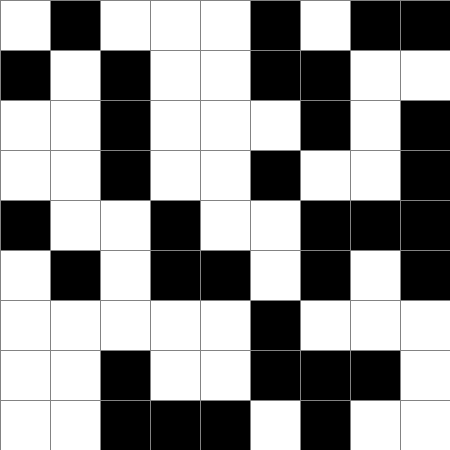[["white", "black", "white", "white", "white", "black", "white", "black", "black"], ["black", "white", "black", "white", "white", "black", "black", "white", "white"], ["white", "white", "black", "white", "white", "white", "black", "white", "black"], ["white", "white", "black", "white", "white", "black", "white", "white", "black"], ["black", "white", "white", "black", "white", "white", "black", "black", "black"], ["white", "black", "white", "black", "black", "white", "black", "white", "black"], ["white", "white", "white", "white", "white", "black", "white", "white", "white"], ["white", "white", "black", "white", "white", "black", "black", "black", "white"], ["white", "white", "black", "black", "black", "white", "black", "white", "white"]]